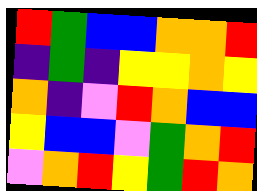[["red", "green", "blue", "blue", "orange", "orange", "red"], ["indigo", "green", "indigo", "yellow", "yellow", "orange", "yellow"], ["orange", "indigo", "violet", "red", "orange", "blue", "blue"], ["yellow", "blue", "blue", "violet", "green", "orange", "red"], ["violet", "orange", "red", "yellow", "green", "red", "orange"]]